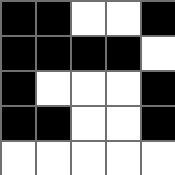[["black", "black", "white", "white", "black"], ["black", "black", "black", "black", "white"], ["black", "white", "white", "white", "black"], ["black", "black", "white", "white", "black"], ["white", "white", "white", "white", "white"]]